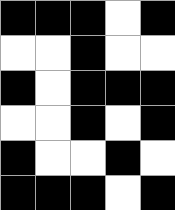[["black", "black", "black", "white", "black"], ["white", "white", "black", "white", "white"], ["black", "white", "black", "black", "black"], ["white", "white", "black", "white", "black"], ["black", "white", "white", "black", "white"], ["black", "black", "black", "white", "black"]]